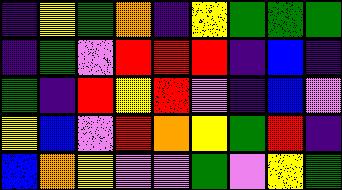[["indigo", "yellow", "green", "orange", "indigo", "yellow", "green", "green", "green"], ["indigo", "green", "violet", "red", "red", "red", "indigo", "blue", "indigo"], ["green", "indigo", "red", "yellow", "red", "violet", "indigo", "blue", "violet"], ["yellow", "blue", "violet", "red", "orange", "yellow", "green", "red", "indigo"], ["blue", "orange", "yellow", "violet", "violet", "green", "violet", "yellow", "green"]]